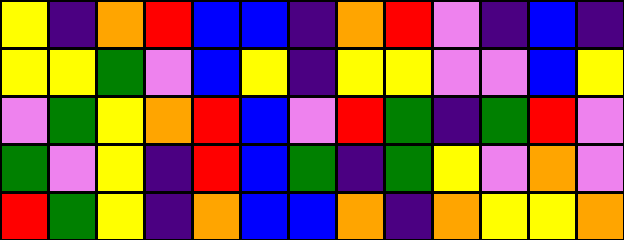[["yellow", "indigo", "orange", "red", "blue", "blue", "indigo", "orange", "red", "violet", "indigo", "blue", "indigo"], ["yellow", "yellow", "green", "violet", "blue", "yellow", "indigo", "yellow", "yellow", "violet", "violet", "blue", "yellow"], ["violet", "green", "yellow", "orange", "red", "blue", "violet", "red", "green", "indigo", "green", "red", "violet"], ["green", "violet", "yellow", "indigo", "red", "blue", "green", "indigo", "green", "yellow", "violet", "orange", "violet"], ["red", "green", "yellow", "indigo", "orange", "blue", "blue", "orange", "indigo", "orange", "yellow", "yellow", "orange"]]